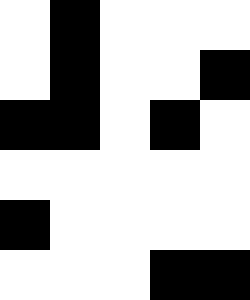[["white", "black", "white", "white", "white"], ["white", "black", "white", "white", "black"], ["black", "black", "white", "black", "white"], ["white", "white", "white", "white", "white"], ["black", "white", "white", "white", "white"], ["white", "white", "white", "black", "black"]]